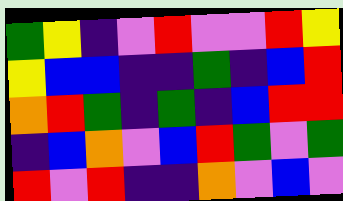[["green", "yellow", "indigo", "violet", "red", "violet", "violet", "red", "yellow"], ["yellow", "blue", "blue", "indigo", "indigo", "green", "indigo", "blue", "red"], ["orange", "red", "green", "indigo", "green", "indigo", "blue", "red", "red"], ["indigo", "blue", "orange", "violet", "blue", "red", "green", "violet", "green"], ["red", "violet", "red", "indigo", "indigo", "orange", "violet", "blue", "violet"]]